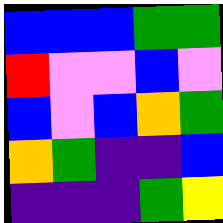[["blue", "blue", "blue", "green", "green"], ["red", "violet", "violet", "blue", "violet"], ["blue", "violet", "blue", "orange", "green"], ["orange", "green", "indigo", "indigo", "blue"], ["indigo", "indigo", "indigo", "green", "yellow"]]